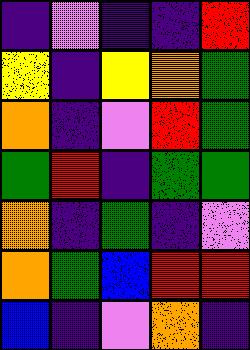[["indigo", "violet", "indigo", "indigo", "red"], ["yellow", "indigo", "yellow", "orange", "green"], ["orange", "indigo", "violet", "red", "green"], ["green", "red", "indigo", "green", "green"], ["orange", "indigo", "green", "indigo", "violet"], ["orange", "green", "blue", "red", "red"], ["blue", "indigo", "violet", "orange", "indigo"]]